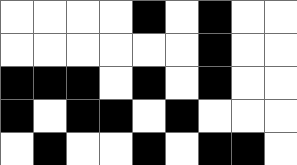[["white", "white", "white", "white", "black", "white", "black", "white", "white"], ["white", "white", "white", "white", "white", "white", "black", "white", "white"], ["black", "black", "black", "white", "black", "white", "black", "white", "white"], ["black", "white", "black", "black", "white", "black", "white", "white", "white"], ["white", "black", "white", "white", "black", "white", "black", "black", "white"]]